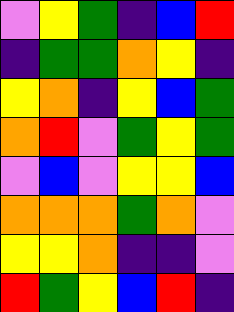[["violet", "yellow", "green", "indigo", "blue", "red"], ["indigo", "green", "green", "orange", "yellow", "indigo"], ["yellow", "orange", "indigo", "yellow", "blue", "green"], ["orange", "red", "violet", "green", "yellow", "green"], ["violet", "blue", "violet", "yellow", "yellow", "blue"], ["orange", "orange", "orange", "green", "orange", "violet"], ["yellow", "yellow", "orange", "indigo", "indigo", "violet"], ["red", "green", "yellow", "blue", "red", "indigo"]]